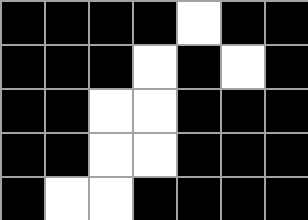[["black", "black", "black", "black", "white", "black", "black"], ["black", "black", "black", "white", "black", "white", "black"], ["black", "black", "white", "white", "black", "black", "black"], ["black", "black", "white", "white", "black", "black", "black"], ["black", "white", "white", "black", "black", "black", "black"]]